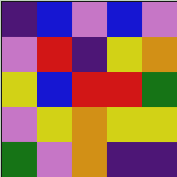[["indigo", "blue", "violet", "blue", "violet"], ["violet", "red", "indigo", "yellow", "orange"], ["yellow", "blue", "red", "red", "green"], ["violet", "yellow", "orange", "yellow", "yellow"], ["green", "violet", "orange", "indigo", "indigo"]]